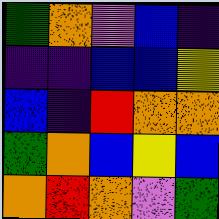[["green", "orange", "violet", "blue", "indigo"], ["indigo", "indigo", "blue", "blue", "yellow"], ["blue", "indigo", "red", "orange", "orange"], ["green", "orange", "blue", "yellow", "blue"], ["orange", "red", "orange", "violet", "green"]]